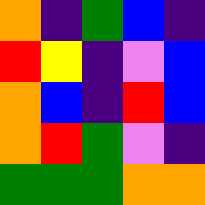[["orange", "indigo", "green", "blue", "indigo"], ["red", "yellow", "indigo", "violet", "blue"], ["orange", "blue", "indigo", "red", "blue"], ["orange", "red", "green", "violet", "indigo"], ["green", "green", "green", "orange", "orange"]]